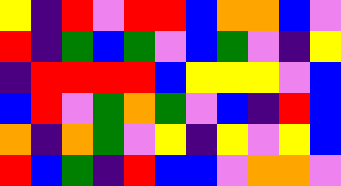[["yellow", "indigo", "red", "violet", "red", "red", "blue", "orange", "orange", "blue", "violet"], ["red", "indigo", "green", "blue", "green", "violet", "blue", "green", "violet", "indigo", "yellow"], ["indigo", "red", "red", "red", "red", "blue", "yellow", "yellow", "yellow", "violet", "blue"], ["blue", "red", "violet", "green", "orange", "green", "violet", "blue", "indigo", "red", "blue"], ["orange", "indigo", "orange", "green", "violet", "yellow", "indigo", "yellow", "violet", "yellow", "blue"], ["red", "blue", "green", "indigo", "red", "blue", "blue", "violet", "orange", "orange", "violet"]]